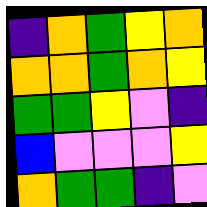[["indigo", "orange", "green", "yellow", "orange"], ["orange", "orange", "green", "orange", "yellow"], ["green", "green", "yellow", "violet", "indigo"], ["blue", "violet", "violet", "violet", "yellow"], ["orange", "green", "green", "indigo", "violet"]]